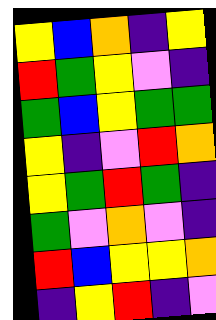[["yellow", "blue", "orange", "indigo", "yellow"], ["red", "green", "yellow", "violet", "indigo"], ["green", "blue", "yellow", "green", "green"], ["yellow", "indigo", "violet", "red", "orange"], ["yellow", "green", "red", "green", "indigo"], ["green", "violet", "orange", "violet", "indigo"], ["red", "blue", "yellow", "yellow", "orange"], ["indigo", "yellow", "red", "indigo", "violet"]]